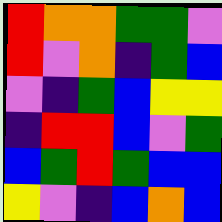[["red", "orange", "orange", "green", "green", "violet"], ["red", "violet", "orange", "indigo", "green", "blue"], ["violet", "indigo", "green", "blue", "yellow", "yellow"], ["indigo", "red", "red", "blue", "violet", "green"], ["blue", "green", "red", "green", "blue", "blue"], ["yellow", "violet", "indigo", "blue", "orange", "blue"]]